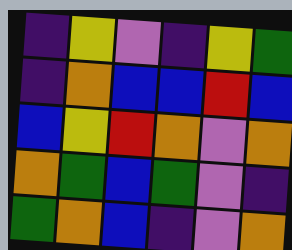[["indigo", "yellow", "violet", "indigo", "yellow", "green"], ["indigo", "orange", "blue", "blue", "red", "blue"], ["blue", "yellow", "red", "orange", "violet", "orange"], ["orange", "green", "blue", "green", "violet", "indigo"], ["green", "orange", "blue", "indigo", "violet", "orange"]]